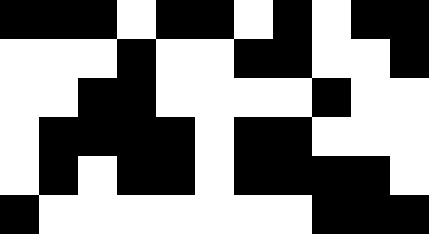[["black", "black", "black", "white", "black", "black", "white", "black", "white", "black", "black"], ["white", "white", "white", "black", "white", "white", "black", "black", "white", "white", "black"], ["white", "white", "black", "black", "white", "white", "white", "white", "black", "white", "white"], ["white", "black", "black", "black", "black", "white", "black", "black", "white", "white", "white"], ["white", "black", "white", "black", "black", "white", "black", "black", "black", "black", "white"], ["black", "white", "white", "white", "white", "white", "white", "white", "black", "black", "black"]]